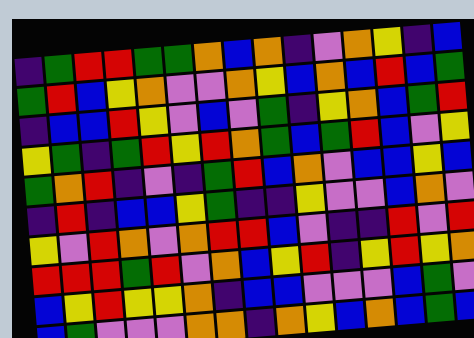[["indigo", "green", "red", "red", "green", "green", "orange", "blue", "orange", "indigo", "violet", "orange", "yellow", "indigo", "blue"], ["green", "red", "blue", "yellow", "orange", "violet", "violet", "orange", "yellow", "blue", "orange", "blue", "red", "blue", "green"], ["indigo", "blue", "blue", "red", "yellow", "violet", "blue", "violet", "green", "indigo", "yellow", "orange", "blue", "green", "red"], ["yellow", "green", "indigo", "green", "red", "yellow", "red", "orange", "green", "blue", "green", "red", "blue", "violet", "yellow"], ["green", "orange", "red", "indigo", "violet", "indigo", "green", "red", "blue", "orange", "violet", "blue", "blue", "yellow", "blue"], ["indigo", "red", "indigo", "blue", "blue", "yellow", "green", "indigo", "indigo", "yellow", "violet", "violet", "blue", "orange", "violet"], ["yellow", "violet", "red", "orange", "violet", "orange", "red", "red", "blue", "violet", "indigo", "indigo", "red", "violet", "red"], ["red", "red", "red", "green", "red", "violet", "orange", "blue", "yellow", "red", "indigo", "yellow", "red", "yellow", "orange"], ["blue", "yellow", "red", "yellow", "yellow", "orange", "indigo", "blue", "blue", "violet", "violet", "violet", "blue", "green", "violet"], ["blue", "green", "violet", "violet", "violet", "orange", "orange", "indigo", "orange", "yellow", "blue", "orange", "blue", "green", "blue"]]